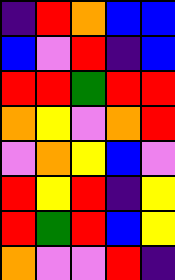[["indigo", "red", "orange", "blue", "blue"], ["blue", "violet", "red", "indigo", "blue"], ["red", "red", "green", "red", "red"], ["orange", "yellow", "violet", "orange", "red"], ["violet", "orange", "yellow", "blue", "violet"], ["red", "yellow", "red", "indigo", "yellow"], ["red", "green", "red", "blue", "yellow"], ["orange", "violet", "violet", "red", "indigo"]]